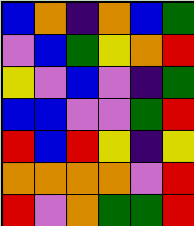[["blue", "orange", "indigo", "orange", "blue", "green"], ["violet", "blue", "green", "yellow", "orange", "red"], ["yellow", "violet", "blue", "violet", "indigo", "green"], ["blue", "blue", "violet", "violet", "green", "red"], ["red", "blue", "red", "yellow", "indigo", "yellow"], ["orange", "orange", "orange", "orange", "violet", "red"], ["red", "violet", "orange", "green", "green", "red"]]